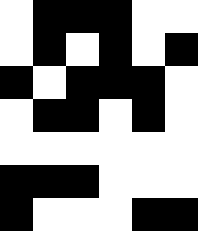[["white", "black", "black", "black", "white", "white"], ["white", "black", "white", "black", "white", "black"], ["black", "white", "black", "black", "black", "white"], ["white", "black", "black", "white", "black", "white"], ["white", "white", "white", "white", "white", "white"], ["black", "black", "black", "white", "white", "white"], ["black", "white", "white", "white", "black", "black"]]